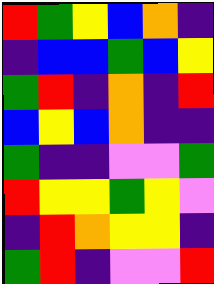[["red", "green", "yellow", "blue", "orange", "indigo"], ["indigo", "blue", "blue", "green", "blue", "yellow"], ["green", "red", "indigo", "orange", "indigo", "red"], ["blue", "yellow", "blue", "orange", "indigo", "indigo"], ["green", "indigo", "indigo", "violet", "violet", "green"], ["red", "yellow", "yellow", "green", "yellow", "violet"], ["indigo", "red", "orange", "yellow", "yellow", "indigo"], ["green", "red", "indigo", "violet", "violet", "red"]]